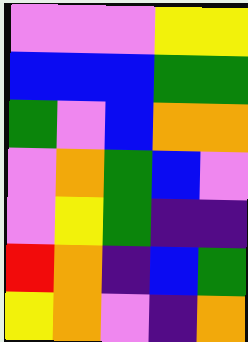[["violet", "violet", "violet", "yellow", "yellow"], ["blue", "blue", "blue", "green", "green"], ["green", "violet", "blue", "orange", "orange"], ["violet", "orange", "green", "blue", "violet"], ["violet", "yellow", "green", "indigo", "indigo"], ["red", "orange", "indigo", "blue", "green"], ["yellow", "orange", "violet", "indigo", "orange"]]